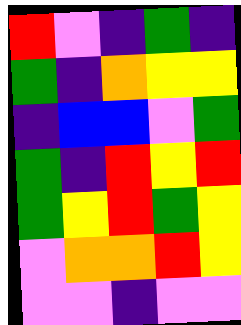[["red", "violet", "indigo", "green", "indigo"], ["green", "indigo", "orange", "yellow", "yellow"], ["indigo", "blue", "blue", "violet", "green"], ["green", "indigo", "red", "yellow", "red"], ["green", "yellow", "red", "green", "yellow"], ["violet", "orange", "orange", "red", "yellow"], ["violet", "violet", "indigo", "violet", "violet"]]